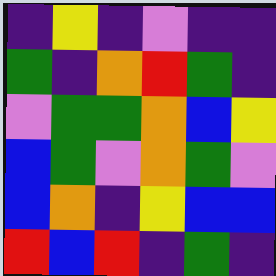[["indigo", "yellow", "indigo", "violet", "indigo", "indigo"], ["green", "indigo", "orange", "red", "green", "indigo"], ["violet", "green", "green", "orange", "blue", "yellow"], ["blue", "green", "violet", "orange", "green", "violet"], ["blue", "orange", "indigo", "yellow", "blue", "blue"], ["red", "blue", "red", "indigo", "green", "indigo"]]